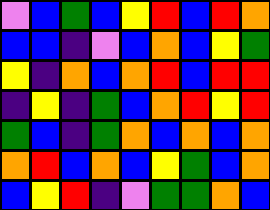[["violet", "blue", "green", "blue", "yellow", "red", "blue", "red", "orange"], ["blue", "blue", "indigo", "violet", "blue", "orange", "blue", "yellow", "green"], ["yellow", "indigo", "orange", "blue", "orange", "red", "blue", "red", "red"], ["indigo", "yellow", "indigo", "green", "blue", "orange", "red", "yellow", "red"], ["green", "blue", "indigo", "green", "orange", "blue", "orange", "blue", "orange"], ["orange", "red", "blue", "orange", "blue", "yellow", "green", "blue", "orange"], ["blue", "yellow", "red", "indigo", "violet", "green", "green", "orange", "blue"]]